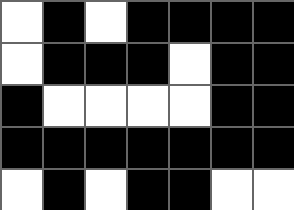[["white", "black", "white", "black", "black", "black", "black"], ["white", "black", "black", "black", "white", "black", "black"], ["black", "white", "white", "white", "white", "black", "black"], ["black", "black", "black", "black", "black", "black", "black"], ["white", "black", "white", "black", "black", "white", "white"]]